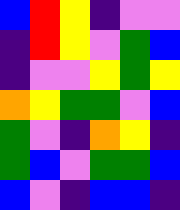[["blue", "red", "yellow", "indigo", "violet", "violet"], ["indigo", "red", "yellow", "violet", "green", "blue"], ["indigo", "violet", "violet", "yellow", "green", "yellow"], ["orange", "yellow", "green", "green", "violet", "blue"], ["green", "violet", "indigo", "orange", "yellow", "indigo"], ["green", "blue", "violet", "green", "green", "blue"], ["blue", "violet", "indigo", "blue", "blue", "indigo"]]